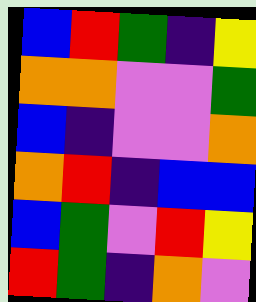[["blue", "red", "green", "indigo", "yellow"], ["orange", "orange", "violet", "violet", "green"], ["blue", "indigo", "violet", "violet", "orange"], ["orange", "red", "indigo", "blue", "blue"], ["blue", "green", "violet", "red", "yellow"], ["red", "green", "indigo", "orange", "violet"]]